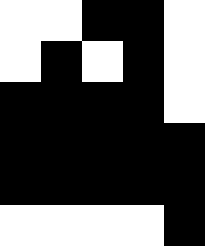[["white", "white", "black", "black", "white"], ["white", "black", "white", "black", "white"], ["black", "black", "black", "black", "white"], ["black", "black", "black", "black", "black"], ["black", "black", "black", "black", "black"], ["white", "white", "white", "white", "black"]]